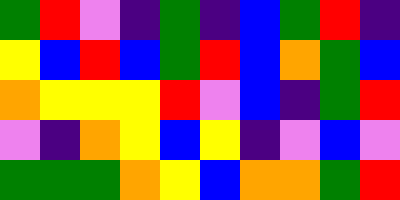[["green", "red", "violet", "indigo", "green", "indigo", "blue", "green", "red", "indigo"], ["yellow", "blue", "red", "blue", "green", "red", "blue", "orange", "green", "blue"], ["orange", "yellow", "yellow", "yellow", "red", "violet", "blue", "indigo", "green", "red"], ["violet", "indigo", "orange", "yellow", "blue", "yellow", "indigo", "violet", "blue", "violet"], ["green", "green", "green", "orange", "yellow", "blue", "orange", "orange", "green", "red"]]